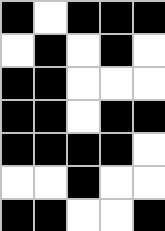[["black", "white", "black", "black", "black"], ["white", "black", "white", "black", "white"], ["black", "black", "white", "white", "white"], ["black", "black", "white", "black", "black"], ["black", "black", "black", "black", "white"], ["white", "white", "black", "white", "white"], ["black", "black", "white", "white", "black"]]